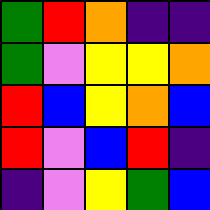[["green", "red", "orange", "indigo", "indigo"], ["green", "violet", "yellow", "yellow", "orange"], ["red", "blue", "yellow", "orange", "blue"], ["red", "violet", "blue", "red", "indigo"], ["indigo", "violet", "yellow", "green", "blue"]]